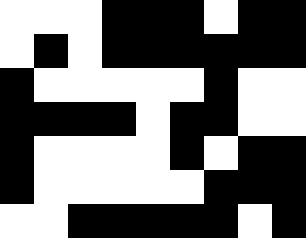[["white", "white", "white", "black", "black", "black", "white", "black", "black"], ["white", "black", "white", "black", "black", "black", "black", "black", "black"], ["black", "white", "white", "white", "white", "white", "black", "white", "white"], ["black", "black", "black", "black", "white", "black", "black", "white", "white"], ["black", "white", "white", "white", "white", "black", "white", "black", "black"], ["black", "white", "white", "white", "white", "white", "black", "black", "black"], ["white", "white", "black", "black", "black", "black", "black", "white", "black"]]